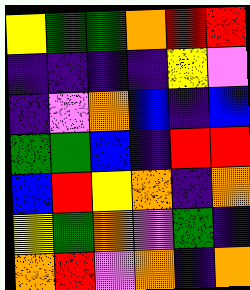[["yellow", "green", "green", "orange", "red", "red"], ["indigo", "indigo", "indigo", "indigo", "yellow", "violet"], ["indigo", "violet", "orange", "blue", "indigo", "blue"], ["green", "green", "blue", "indigo", "red", "red"], ["blue", "red", "yellow", "orange", "indigo", "orange"], ["yellow", "green", "orange", "violet", "green", "indigo"], ["orange", "red", "violet", "orange", "indigo", "orange"]]